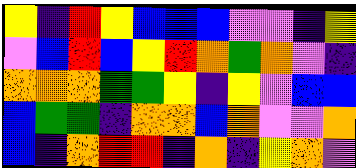[["yellow", "indigo", "red", "yellow", "blue", "blue", "blue", "violet", "violet", "indigo", "yellow"], ["violet", "blue", "red", "blue", "yellow", "red", "orange", "green", "orange", "violet", "indigo"], ["orange", "orange", "orange", "green", "green", "yellow", "indigo", "yellow", "violet", "blue", "blue"], ["blue", "green", "green", "indigo", "orange", "orange", "blue", "orange", "violet", "violet", "orange"], ["blue", "indigo", "orange", "red", "red", "indigo", "orange", "indigo", "yellow", "orange", "violet"]]